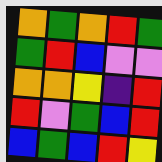[["orange", "green", "orange", "red", "green"], ["green", "red", "blue", "violet", "violet"], ["orange", "orange", "yellow", "indigo", "red"], ["red", "violet", "green", "blue", "red"], ["blue", "green", "blue", "red", "yellow"]]